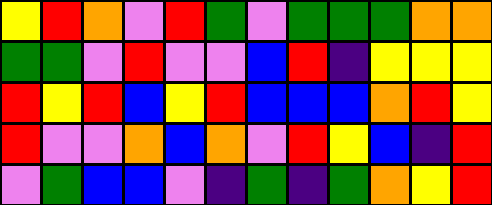[["yellow", "red", "orange", "violet", "red", "green", "violet", "green", "green", "green", "orange", "orange"], ["green", "green", "violet", "red", "violet", "violet", "blue", "red", "indigo", "yellow", "yellow", "yellow"], ["red", "yellow", "red", "blue", "yellow", "red", "blue", "blue", "blue", "orange", "red", "yellow"], ["red", "violet", "violet", "orange", "blue", "orange", "violet", "red", "yellow", "blue", "indigo", "red"], ["violet", "green", "blue", "blue", "violet", "indigo", "green", "indigo", "green", "orange", "yellow", "red"]]